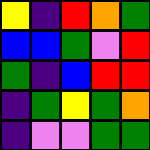[["yellow", "indigo", "red", "orange", "green"], ["blue", "blue", "green", "violet", "red"], ["green", "indigo", "blue", "red", "red"], ["indigo", "green", "yellow", "green", "orange"], ["indigo", "violet", "violet", "green", "green"]]